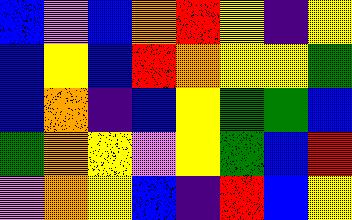[["blue", "violet", "blue", "orange", "red", "yellow", "indigo", "yellow"], ["blue", "yellow", "blue", "red", "orange", "yellow", "yellow", "green"], ["blue", "orange", "indigo", "blue", "yellow", "green", "green", "blue"], ["green", "orange", "yellow", "violet", "yellow", "green", "blue", "red"], ["violet", "orange", "yellow", "blue", "indigo", "red", "blue", "yellow"]]